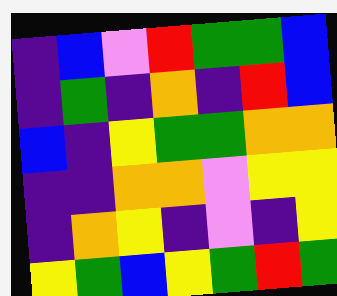[["indigo", "blue", "violet", "red", "green", "green", "blue"], ["indigo", "green", "indigo", "orange", "indigo", "red", "blue"], ["blue", "indigo", "yellow", "green", "green", "orange", "orange"], ["indigo", "indigo", "orange", "orange", "violet", "yellow", "yellow"], ["indigo", "orange", "yellow", "indigo", "violet", "indigo", "yellow"], ["yellow", "green", "blue", "yellow", "green", "red", "green"]]